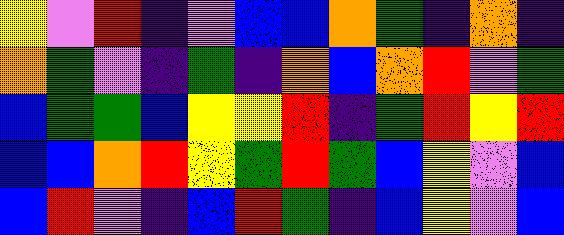[["yellow", "violet", "red", "indigo", "violet", "blue", "blue", "orange", "green", "indigo", "orange", "indigo"], ["orange", "green", "violet", "indigo", "green", "indigo", "orange", "blue", "orange", "red", "violet", "green"], ["blue", "green", "green", "blue", "yellow", "yellow", "red", "indigo", "green", "red", "yellow", "red"], ["blue", "blue", "orange", "red", "yellow", "green", "red", "green", "blue", "yellow", "violet", "blue"], ["blue", "red", "violet", "indigo", "blue", "red", "green", "indigo", "blue", "yellow", "violet", "blue"]]